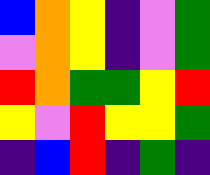[["blue", "orange", "yellow", "indigo", "violet", "green"], ["violet", "orange", "yellow", "indigo", "violet", "green"], ["red", "orange", "green", "green", "yellow", "red"], ["yellow", "violet", "red", "yellow", "yellow", "green"], ["indigo", "blue", "red", "indigo", "green", "indigo"]]